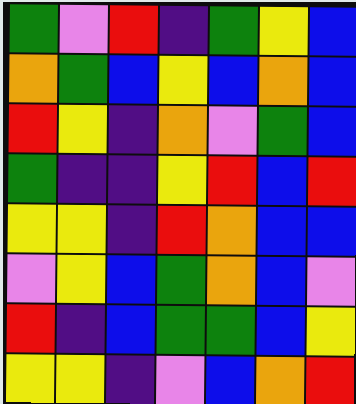[["green", "violet", "red", "indigo", "green", "yellow", "blue"], ["orange", "green", "blue", "yellow", "blue", "orange", "blue"], ["red", "yellow", "indigo", "orange", "violet", "green", "blue"], ["green", "indigo", "indigo", "yellow", "red", "blue", "red"], ["yellow", "yellow", "indigo", "red", "orange", "blue", "blue"], ["violet", "yellow", "blue", "green", "orange", "blue", "violet"], ["red", "indigo", "blue", "green", "green", "blue", "yellow"], ["yellow", "yellow", "indigo", "violet", "blue", "orange", "red"]]